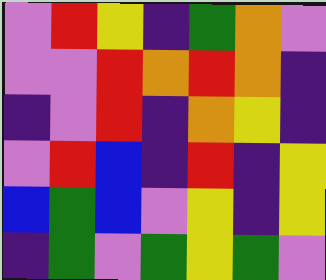[["violet", "red", "yellow", "indigo", "green", "orange", "violet"], ["violet", "violet", "red", "orange", "red", "orange", "indigo"], ["indigo", "violet", "red", "indigo", "orange", "yellow", "indigo"], ["violet", "red", "blue", "indigo", "red", "indigo", "yellow"], ["blue", "green", "blue", "violet", "yellow", "indigo", "yellow"], ["indigo", "green", "violet", "green", "yellow", "green", "violet"]]